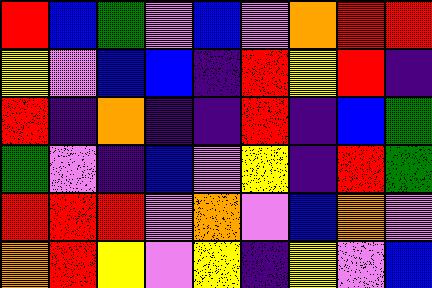[["red", "blue", "green", "violet", "blue", "violet", "orange", "red", "red"], ["yellow", "violet", "blue", "blue", "indigo", "red", "yellow", "red", "indigo"], ["red", "indigo", "orange", "indigo", "indigo", "red", "indigo", "blue", "green"], ["green", "violet", "indigo", "blue", "violet", "yellow", "indigo", "red", "green"], ["red", "red", "red", "violet", "orange", "violet", "blue", "orange", "violet"], ["orange", "red", "yellow", "violet", "yellow", "indigo", "yellow", "violet", "blue"]]